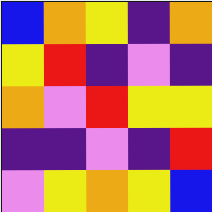[["blue", "orange", "yellow", "indigo", "orange"], ["yellow", "red", "indigo", "violet", "indigo"], ["orange", "violet", "red", "yellow", "yellow"], ["indigo", "indigo", "violet", "indigo", "red"], ["violet", "yellow", "orange", "yellow", "blue"]]